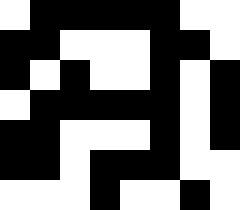[["white", "black", "black", "black", "black", "black", "white", "white"], ["black", "black", "white", "white", "white", "black", "black", "white"], ["black", "white", "black", "white", "white", "black", "white", "black"], ["white", "black", "black", "black", "black", "black", "white", "black"], ["black", "black", "white", "white", "white", "black", "white", "black"], ["black", "black", "white", "black", "black", "black", "white", "white"], ["white", "white", "white", "black", "white", "white", "black", "white"]]